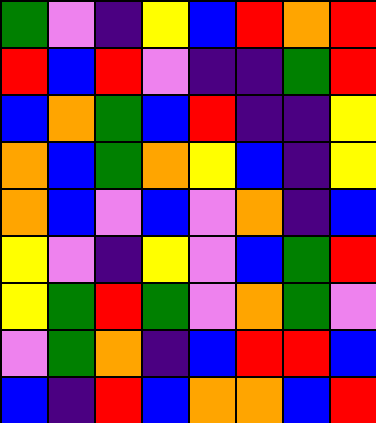[["green", "violet", "indigo", "yellow", "blue", "red", "orange", "red"], ["red", "blue", "red", "violet", "indigo", "indigo", "green", "red"], ["blue", "orange", "green", "blue", "red", "indigo", "indigo", "yellow"], ["orange", "blue", "green", "orange", "yellow", "blue", "indigo", "yellow"], ["orange", "blue", "violet", "blue", "violet", "orange", "indigo", "blue"], ["yellow", "violet", "indigo", "yellow", "violet", "blue", "green", "red"], ["yellow", "green", "red", "green", "violet", "orange", "green", "violet"], ["violet", "green", "orange", "indigo", "blue", "red", "red", "blue"], ["blue", "indigo", "red", "blue", "orange", "orange", "blue", "red"]]